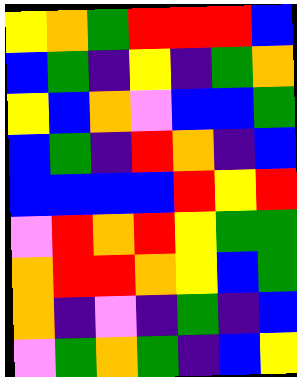[["yellow", "orange", "green", "red", "red", "red", "blue"], ["blue", "green", "indigo", "yellow", "indigo", "green", "orange"], ["yellow", "blue", "orange", "violet", "blue", "blue", "green"], ["blue", "green", "indigo", "red", "orange", "indigo", "blue"], ["blue", "blue", "blue", "blue", "red", "yellow", "red"], ["violet", "red", "orange", "red", "yellow", "green", "green"], ["orange", "red", "red", "orange", "yellow", "blue", "green"], ["orange", "indigo", "violet", "indigo", "green", "indigo", "blue"], ["violet", "green", "orange", "green", "indigo", "blue", "yellow"]]